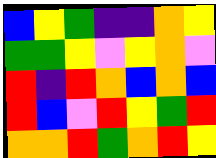[["blue", "yellow", "green", "indigo", "indigo", "orange", "yellow"], ["green", "green", "yellow", "violet", "yellow", "orange", "violet"], ["red", "indigo", "red", "orange", "blue", "orange", "blue"], ["red", "blue", "violet", "red", "yellow", "green", "red"], ["orange", "orange", "red", "green", "orange", "red", "yellow"]]